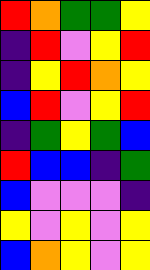[["red", "orange", "green", "green", "yellow"], ["indigo", "red", "violet", "yellow", "red"], ["indigo", "yellow", "red", "orange", "yellow"], ["blue", "red", "violet", "yellow", "red"], ["indigo", "green", "yellow", "green", "blue"], ["red", "blue", "blue", "indigo", "green"], ["blue", "violet", "violet", "violet", "indigo"], ["yellow", "violet", "yellow", "violet", "yellow"], ["blue", "orange", "yellow", "violet", "yellow"]]